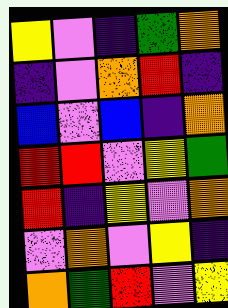[["yellow", "violet", "indigo", "green", "orange"], ["indigo", "violet", "orange", "red", "indigo"], ["blue", "violet", "blue", "indigo", "orange"], ["red", "red", "violet", "yellow", "green"], ["red", "indigo", "yellow", "violet", "orange"], ["violet", "orange", "violet", "yellow", "indigo"], ["orange", "green", "red", "violet", "yellow"]]